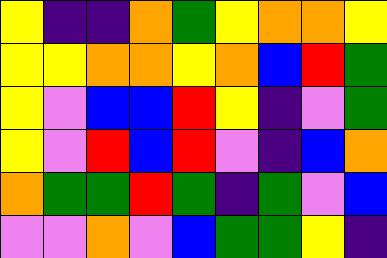[["yellow", "indigo", "indigo", "orange", "green", "yellow", "orange", "orange", "yellow"], ["yellow", "yellow", "orange", "orange", "yellow", "orange", "blue", "red", "green"], ["yellow", "violet", "blue", "blue", "red", "yellow", "indigo", "violet", "green"], ["yellow", "violet", "red", "blue", "red", "violet", "indigo", "blue", "orange"], ["orange", "green", "green", "red", "green", "indigo", "green", "violet", "blue"], ["violet", "violet", "orange", "violet", "blue", "green", "green", "yellow", "indigo"]]